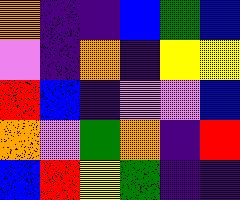[["orange", "indigo", "indigo", "blue", "green", "blue"], ["violet", "indigo", "orange", "indigo", "yellow", "yellow"], ["red", "blue", "indigo", "violet", "violet", "blue"], ["orange", "violet", "green", "orange", "indigo", "red"], ["blue", "red", "yellow", "green", "indigo", "indigo"]]